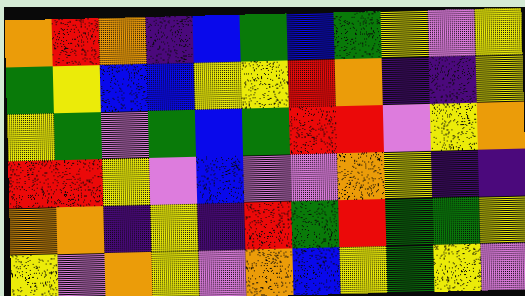[["orange", "red", "orange", "indigo", "blue", "green", "blue", "green", "yellow", "violet", "yellow"], ["green", "yellow", "blue", "blue", "yellow", "yellow", "red", "orange", "indigo", "indigo", "yellow"], ["yellow", "green", "violet", "green", "blue", "green", "red", "red", "violet", "yellow", "orange"], ["red", "red", "yellow", "violet", "blue", "violet", "violet", "orange", "yellow", "indigo", "indigo"], ["orange", "orange", "indigo", "yellow", "indigo", "red", "green", "red", "green", "green", "yellow"], ["yellow", "violet", "orange", "yellow", "violet", "orange", "blue", "yellow", "green", "yellow", "violet"]]